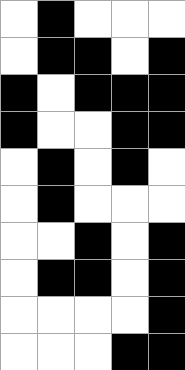[["white", "black", "white", "white", "white"], ["white", "black", "black", "white", "black"], ["black", "white", "black", "black", "black"], ["black", "white", "white", "black", "black"], ["white", "black", "white", "black", "white"], ["white", "black", "white", "white", "white"], ["white", "white", "black", "white", "black"], ["white", "black", "black", "white", "black"], ["white", "white", "white", "white", "black"], ["white", "white", "white", "black", "black"]]